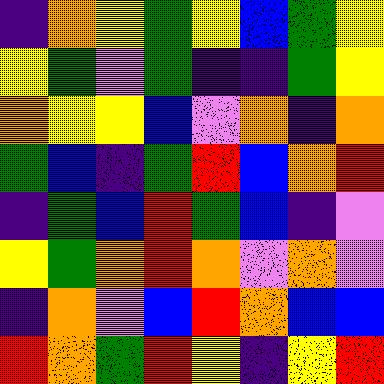[["indigo", "orange", "yellow", "green", "yellow", "blue", "green", "yellow"], ["yellow", "green", "violet", "green", "indigo", "indigo", "green", "yellow"], ["orange", "yellow", "yellow", "blue", "violet", "orange", "indigo", "orange"], ["green", "blue", "indigo", "green", "red", "blue", "orange", "red"], ["indigo", "green", "blue", "red", "green", "blue", "indigo", "violet"], ["yellow", "green", "orange", "red", "orange", "violet", "orange", "violet"], ["indigo", "orange", "violet", "blue", "red", "orange", "blue", "blue"], ["red", "orange", "green", "red", "yellow", "indigo", "yellow", "red"]]